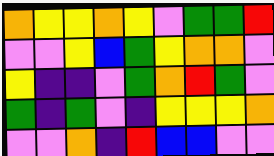[["orange", "yellow", "yellow", "orange", "yellow", "violet", "green", "green", "red"], ["violet", "violet", "yellow", "blue", "green", "yellow", "orange", "orange", "violet"], ["yellow", "indigo", "indigo", "violet", "green", "orange", "red", "green", "violet"], ["green", "indigo", "green", "violet", "indigo", "yellow", "yellow", "yellow", "orange"], ["violet", "violet", "orange", "indigo", "red", "blue", "blue", "violet", "violet"]]